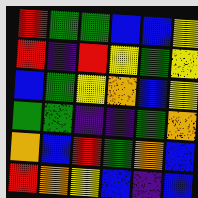[["red", "green", "green", "blue", "blue", "yellow"], ["red", "indigo", "red", "yellow", "green", "yellow"], ["blue", "green", "yellow", "orange", "blue", "yellow"], ["green", "green", "indigo", "indigo", "green", "orange"], ["orange", "blue", "red", "green", "orange", "blue"], ["red", "orange", "yellow", "blue", "indigo", "blue"]]